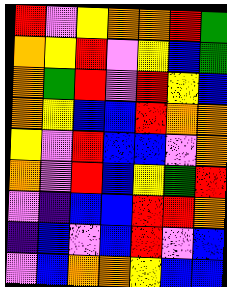[["red", "violet", "yellow", "orange", "orange", "red", "green"], ["orange", "yellow", "red", "violet", "yellow", "blue", "green"], ["orange", "green", "red", "violet", "red", "yellow", "blue"], ["orange", "yellow", "blue", "blue", "red", "orange", "orange"], ["yellow", "violet", "red", "blue", "blue", "violet", "orange"], ["orange", "violet", "red", "blue", "yellow", "green", "red"], ["violet", "indigo", "blue", "blue", "red", "red", "orange"], ["indigo", "blue", "violet", "blue", "red", "violet", "blue"], ["violet", "blue", "orange", "orange", "yellow", "blue", "blue"]]